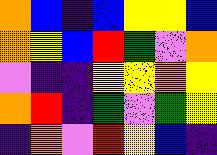[["orange", "blue", "indigo", "blue", "yellow", "yellow", "blue"], ["orange", "yellow", "blue", "red", "green", "violet", "orange"], ["violet", "indigo", "indigo", "yellow", "yellow", "orange", "yellow"], ["orange", "red", "indigo", "green", "violet", "green", "yellow"], ["indigo", "orange", "violet", "red", "yellow", "blue", "indigo"]]